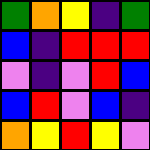[["green", "orange", "yellow", "indigo", "green"], ["blue", "indigo", "red", "red", "red"], ["violet", "indigo", "violet", "red", "blue"], ["blue", "red", "violet", "blue", "indigo"], ["orange", "yellow", "red", "yellow", "violet"]]